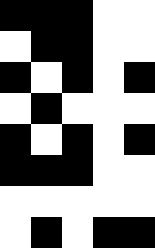[["black", "black", "black", "white", "white"], ["white", "black", "black", "white", "white"], ["black", "white", "black", "white", "black"], ["white", "black", "white", "white", "white"], ["black", "white", "black", "white", "black"], ["black", "black", "black", "white", "white"], ["white", "white", "white", "white", "white"], ["white", "black", "white", "black", "black"]]